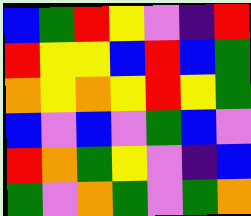[["blue", "green", "red", "yellow", "violet", "indigo", "red"], ["red", "yellow", "yellow", "blue", "red", "blue", "green"], ["orange", "yellow", "orange", "yellow", "red", "yellow", "green"], ["blue", "violet", "blue", "violet", "green", "blue", "violet"], ["red", "orange", "green", "yellow", "violet", "indigo", "blue"], ["green", "violet", "orange", "green", "violet", "green", "orange"]]